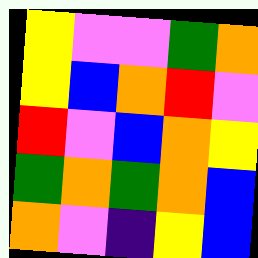[["yellow", "violet", "violet", "green", "orange"], ["yellow", "blue", "orange", "red", "violet"], ["red", "violet", "blue", "orange", "yellow"], ["green", "orange", "green", "orange", "blue"], ["orange", "violet", "indigo", "yellow", "blue"]]